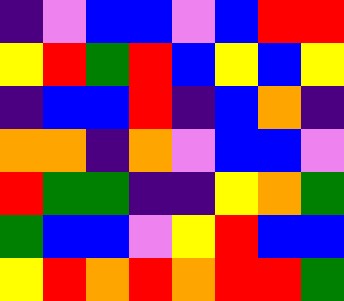[["indigo", "violet", "blue", "blue", "violet", "blue", "red", "red"], ["yellow", "red", "green", "red", "blue", "yellow", "blue", "yellow"], ["indigo", "blue", "blue", "red", "indigo", "blue", "orange", "indigo"], ["orange", "orange", "indigo", "orange", "violet", "blue", "blue", "violet"], ["red", "green", "green", "indigo", "indigo", "yellow", "orange", "green"], ["green", "blue", "blue", "violet", "yellow", "red", "blue", "blue"], ["yellow", "red", "orange", "red", "orange", "red", "red", "green"]]